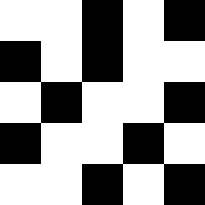[["white", "white", "black", "white", "black"], ["black", "white", "black", "white", "white"], ["white", "black", "white", "white", "black"], ["black", "white", "white", "black", "white"], ["white", "white", "black", "white", "black"]]